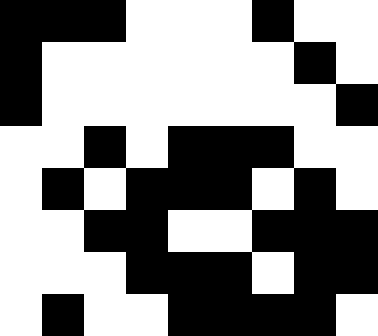[["black", "black", "black", "white", "white", "white", "black", "white", "white"], ["black", "white", "white", "white", "white", "white", "white", "black", "white"], ["black", "white", "white", "white", "white", "white", "white", "white", "black"], ["white", "white", "black", "white", "black", "black", "black", "white", "white"], ["white", "black", "white", "black", "black", "black", "white", "black", "white"], ["white", "white", "black", "black", "white", "white", "black", "black", "black"], ["white", "white", "white", "black", "black", "black", "white", "black", "black"], ["white", "black", "white", "white", "black", "black", "black", "black", "white"]]